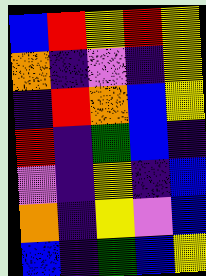[["blue", "red", "yellow", "red", "yellow"], ["orange", "indigo", "violet", "indigo", "yellow"], ["indigo", "red", "orange", "blue", "yellow"], ["red", "indigo", "green", "blue", "indigo"], ["violet", "indigo", "yellow", "indigo", "blue"], ["orange", "indigo", "yellow", "violet", "blue"], ["blue", "indigo", "green", "blue", "yellow"]]